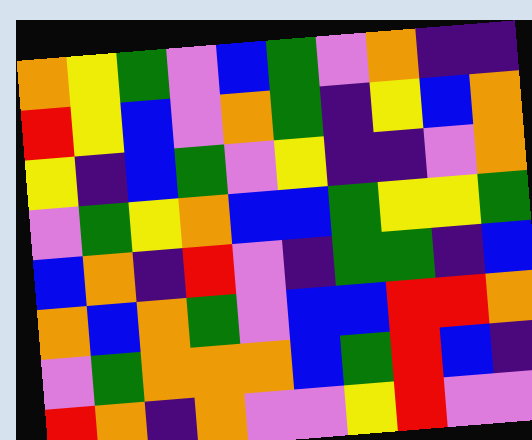[["orange", "yellow", "green", "violet", "blue", "green", "violet", "orange", "indigo", "indigo"], ["red", "yellow", "blue", "violet", "orange", "green", "indigo", "yellow", "blue", "orange"], ["yellow", "indigo", "blue", "green", "violet", "yellow", "indigo", "indigo", "violet", "orange"], ["violet", "green", "yellow", "orange", "blue", "blue", "green", "yellow", "yellow", "green"], ["blue", "orange", "indigo", "red", "violet", "indigo", "green", "green", "indigo", "blue"], ["orange", "blue", "orange", "green", "violet", "blue", "blue", "red", "red", "orange"], ["violet", "green", "orange", "orange", "orange", "blue", "green", "red", "blue", "indigo"], ["red", "orange", "indigo", "orange", "violet", "violet", "yellow", "red", "violet", "violet"]]